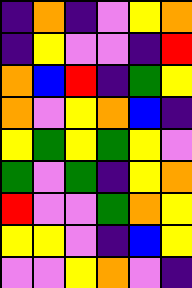[["indigo", "orange", "indigo", "violet", "yellow", "orange"], ["indigo", "yellow", "violet", "violet", "indigo", "red"], ["orange", "blue", "red", "indigo", "green", "yellow"], ["orange", "violet", "yellow", "orange", "blue", "indigo"], ["yellow", "green", "yellow", "green", "yellow", "violet"], ["green", "violet", "green", "indigo", "yellow", "orange"], ["red", "violet", "violet", "green", "orange", "yellow"], ["yellow", "yellow", "violet", "indigo", "blue", "yellow"], ["violet", "violet", "yellow", "orange", "violet", "indigo"]]